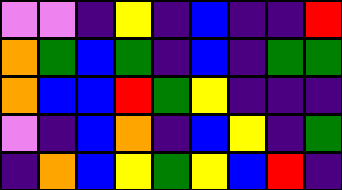[["violet", "violet", "indigo", "yellow", "indigo", "blue", "indigo", "indigo", "red"], ["orange", "green", "blue", "green", "indigo", "blue", "indigo", "green", "green"], ["orange", "blue", "blue", "red", "green", "yellow", "indigo", "indigo", "indigo"], ["violet", "indigo", "blue", "orange", "indigo", "blue", "yellow", "indigo", "green"], ["indigo", "orange", "blue", "yellow", "green", "yellow", "blue", "red", "indigo"]]